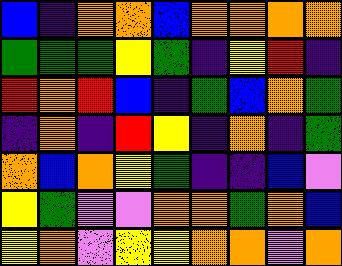[["blue", "indigo", "orange", "orange", "blue", "orange", "orange", "orange", "orange"], ["green", "green", "green", "yellow", "green", "indigo", "yellow", "red", "indigo"], ["red", "orange", "red", "blue", "indigo", "green", "blue", "orange", "green"], ["indigo", "orange", "indigo", "red", "yellow", "indigo", "orange", "indigo", "green"], ["orange", "blue", "orange", "yellow", "green", "indigo", "indigo", "blue", "violet"], ["yellow", "green", "violet", "violet", "orange", "orange", "green", "orange", "blue"], ["yellow", "orange", "violet", "yellow", "yellow", "orange", "orange", "violet", "orange"]]